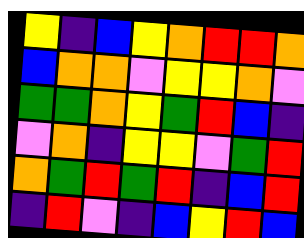[["yellow", "indigo", "blue", "yellow", "orange", "red", "red", "orange"], ["blue", "orange", "orange", "violet", "yellow", "yellow", "orange", "violet"], ["green", "green", "orange", "yellow", "green", "red", "blue", "indigo"], ["violet", "orange", "indigo", "yellow", "yellow", "violet", "green", "red"], ["orange", "green", "red", "green", "red", "indigo", "blue", "red"], ["indigo", "red", "violet", "indigo", "blue", "yellow", "red", "blue"]]